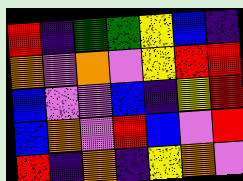[["red", "indigo", "green", "green", "yellow", "blue", "indigo"], ["orange", "violet", "orange", "violet", "yellow", "red", "red"], ["blue", "violet", "violet", "blue", "indigo", "yellow", "red"], ["blue", "orange", "violet", "red", "blue", "violet", "red"], ["red", "indigo", "orange", "indigo", "yellow", "orange", "violet"]]